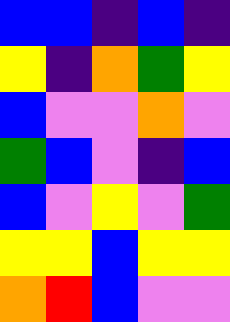[["blue", "blue", "indigo", "blue", "indigo"], ["yellow", "indigo", "orange", "green", "yellow"], ["blue", "violet", "violet", "orange", "violet"], ["green", "blue", "violet", "indigo", "blue"], ["blue", "violet", "yellow", "violet", "green"], ["yellow", "yellow", "blue", "yellow", "yellow"], ["orange", "red", "blue", "violet", "violet"]]